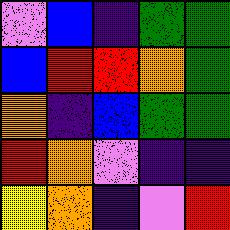[["violet", "blue", "indigo", "green", "green"], ["blue", "red", "red", "orange", "green"], ["orange", "indigo", "blue", "green", "green"], ["red", "orange", "violet", "indigo", "indigo"], ["yellow", "orange", "indigo", "violet", "red"]]